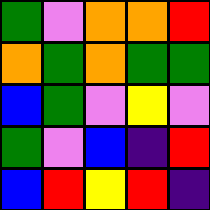[["green", "violet", "orange", "orange", "red"], ["orange", "green", "orange", "green", "green"], ["blue", "green", "violet", "yellow", "violet"], ["green", "violet", "blue", "indigo", "red"], ["blue", "red", "yellow", "red", "indigo"]]